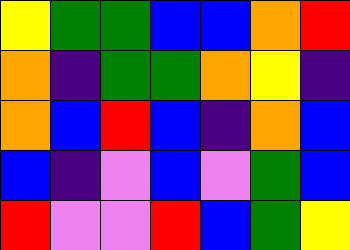[["yellow", "green", "green", "blue", "blue", "orange", "red"], ["orange", "indigo", "green", "green", "orange", "yellow", "indigo"], ["orange", "blue", "red", "blue", "indigo", "orange", "blue"], ["blue", "indigo", "violet", "blue", "violet", "green", "blue"], ["red", "violet", "violet", "red", "blue", "green", "yellow"]]